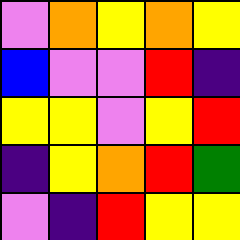[["violet", "orange", "yellow", "orange", "yellow"], ["blue", "violet", "violet", "red", "indigo"], ["yellow", "yellow", "violet", "yellow", "red"], ["indigo", "yellow", "orange", "red", "green"], ["violet", "indigo", "red", "yellow", "yellow"]]